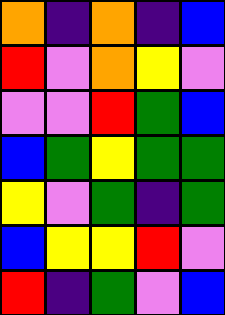[["orange", "indigo", "orange", "indigo", "blue"], ["red", "violet", "orange", "yellow", "violet"], ["violet", "violet", "red", "green", "blue"], ["blue", "green", "yellow", "green", "green"], ["yellow", "violet", "green", "indigo", "green"], ["blue", "yellow", "yellow", "red", "violet"], ["red", "indigo", "green", "violet", "blue"]]